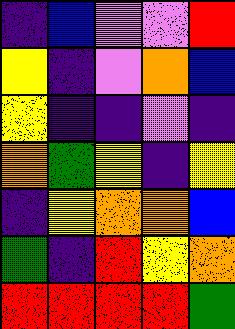[["indigo", "blue", "violet", "violet", "red"], ["yellow", "indigo", "violet", "orange", "blue"], ["yellow", "indigo", "indigo", "violet", "indigo"], ["orange", "green", "yellow", "indigo", "yellow"], ["indigo", "yellow", "orange", "orange", "blue"], ["green", "indigo", "red", "yellow", "orange"], ["red", "red", "red", "red", "green"]]